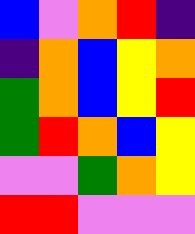[["blue", "violet", "orange", "red", "indigo"], ["indigo", "orange", "blue", "yellow", "orange"], ["green", "orange", "blue", "yellow", "red"], ["green", "red", "orange", "blue", "yellow"], ["violet", "violet", "green", "orange", "yellow"], ["red", "red", "violet", "violet", "violet"]]